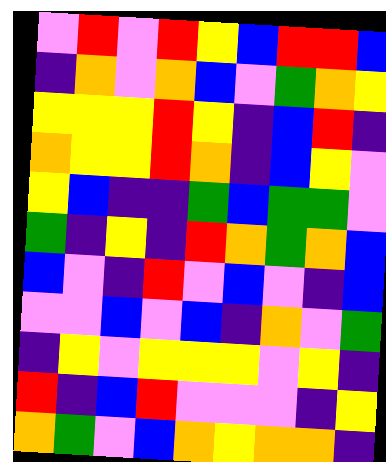[["violet", "red", "violet", "red", "yellow", "blue", "red", "red", "blue"], ["indigo", "orange", "violet", "orange", "blue", "violet", "green", "orange", "yellow"], ["yellow", "yellow", "yellow", "red", "yellow", "indigo", "blue", "red", "indigo"], ["orange", "yellow", "yellow", "red", "orange", "indigo", "blue", "yellow", "violet"], ["yellow", "blue", "indigo", "indigo", "green", "blue", "green", "green", "violet"], ["green", "indigo", "yellow", "indigo", "red", "orange", "green", "orange", "blue"], ["blue", "violet", "indigo", "red", "violet", "blue", "violet", "indigo", "blue"], ["violet", "violet", "blue", "violet", "blue", "indigo", "orange", "violet", "green"], ["indigo", "yellow", "violet", "yellow", "yellow", "yellow", "violet", "yellow", "indigo"], ["red", "indigo", "blue", "red", "violet", "violet", "violet", "indigo", "yellow"], ["orange", "green", "violet", "blue", "orange", "yellow", "orange", "orange", "indigo"]]